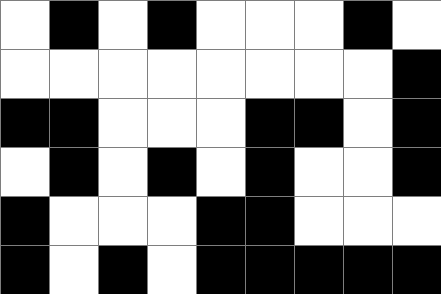[["white", "black", "white", "black", "white", "white", "white", "black", "white"], ["white", "white", "white", "white", "white", "white", "white", "white", "black"], ["black", "black", "white", "white", "white", "black", "black", "white", "black"], ["white", "black", "white", "black", "white", "black", "white", "white", "black"], ["black", "white", "white", "white", "black", "black", "white", "white", "white"], ["black", "white", "black", "white", "black", "black", "black", "black", "black"]]